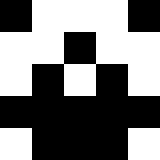[["black", "white", "white", "white", "black"], ["white", "white", "black", "white", "white"], ["white", "black", "white", "black", "white"], ["black", "black", "black", "black", "black"], ["white", "black", "black", "black", "white"]]